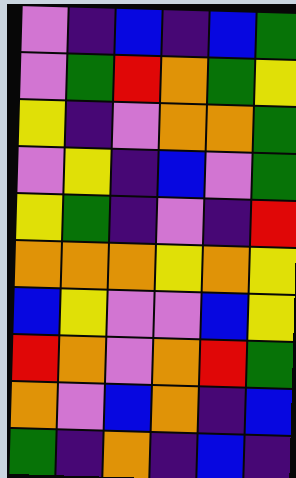[["violet", "indigo", "blue", "indigo", "blue", "green"], ["violet", "green", "red", "orange", "green", "yellow"], ["yellow", "indigo", "violet", "orange", "orange", "green"], ["violet", "yellow", "indigo", "blue", "violet", "green"], ["yellow", "green", "indigo", "violet", "indigo", "red"], ["orange", "orange", "orange", "yellow", "orange", "yellow"], ["blue", "yellow", "violet", "violet", "blue", "yellow"], ["red", "orange", "violet", "orange", "red", "green"], ["orange", "violet", "blue", "orange", "indigo", "blue"], ["green", "indigo", "orange", "indigo", "blue", "indigo"]]